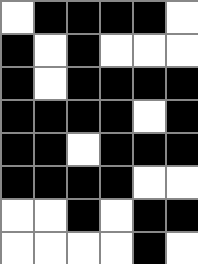[["white", "black", "black", "black", "black", "white"], ["black", "white", "black", "white", "white", "white"], ["black", "white", "black", "black", "black", "black"], ["black", "black", "black", "black", "white", "black"], ["black", "black", "white", "black", "black", "black"], ["black", "black", "black", "black", "white", "white"], ["white", "white", "black", "white", "black", "black"], ["white", "white", "white", "white", "black", "white"]]